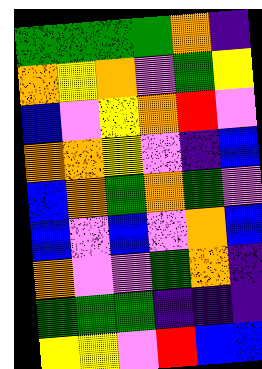[["green", "green", "green", "green", "orange", "indigo"], ["orange", "yellow", "orange", "violet", "green", "yellow"], ["blue", "violet", "yellow", "orange", "red", "violet"], ["orange", "orange", "yellow", "violet", "indigo", "blue"], ["blue", "orange", "green", "orange", "green", "violet"], ["blue", "violet", "blue", "violet", "orange", "blue"], ["orange", "violet", "violet", "green", "orange", "indigo"], ["green", "green", "green", "indigo", "indigo", "indigo"], ["yellow", "yellow", "violet", "red", "blue", "blue"]]